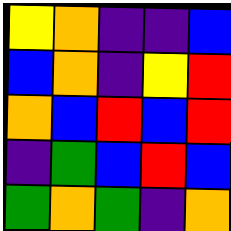[["yellow", "orange", "indigo", "indigo", "blue"], ["blue", "orange", "indigo", "yellow", "red"], ["orange", "blue", "red", "blue", "red"], ["indigo", "green", "blue", "red", "blue"], ["green", "orange", "green", "indigo", "orange"]]